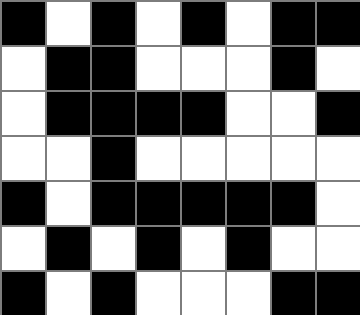[["black", "white", "black", "white", "black", "white", "black", "black"], ["white", "black", "black", "white", "white", "white", "black", "white"], ["white", "black", "black", "black", "black", "white", "white", "black"], ["white", "white", "black", "white", "white", "white", "white", "white"], ["black", "white", "black", "black", "black", "black", "black", "white"], ["white", "black", "white", "black", "white", "black", "white", "white"], ["black", "white", "black", "white", "white", "white", "black", "black"]]